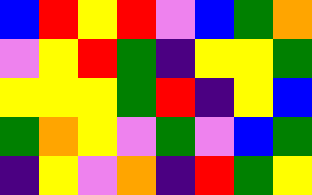[["blue", "red", "yellow", "red", "violet", "blue", "green", "orange"], ["violet", "yellow", "red", "green", "indigo", "yellow", "yellow", "green"], ["yellow", "yellow", "yellow", "green", "red", "indigo", "yellow", "blue"], ["green", "orange", "yellow", "violet", "green", "violet", "blue", "green"], ["indigo", "yellow", "violet", "orange", "indigo", "red", "green", "yellow"]]